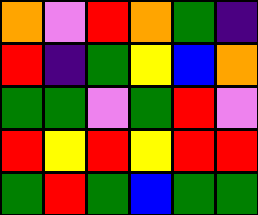[["orange", "violet", "red", "orange", "green", "indigo"], ["red", "indigo", "green", "yellow", "blue", "orange"], ["green", "green", "violet", "green", "red", "violet"], ["red", "yellow", "red", "yellow", "red", "red"], ["green", "red", "green", "blue", "green", "green"]]